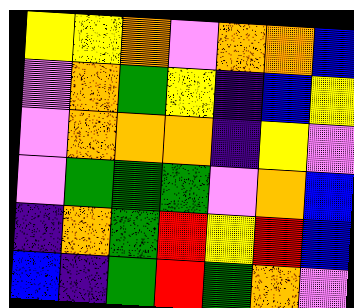[["yellow", "yellow", "orange", "violet", "orange", "orange", "blue"], ["violet", "orange", "green", "yellow", "indigo", "blue", "yellow"], ["violet", "orange", "orange", "orange", "indigo", "yellow", "violet"], ["violet", "green", "green", "green", "violet", "orange", "blue"], ["indigo", "orange", "green", "red", "yellow", "red", "blue"], ["blue", "indigo", "green", "red", "green", "orange", "violet"]]